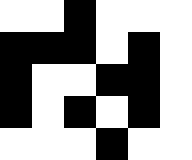[["white", "white", "black", "white", "white", "white"], ["black", "black", "black", "white", "black", "white"], ["black", "white", "white", "black", "black", "white"], ["black", "white", "black", "white", "black", "white"], ["white", "white", "white", "black", "white", "white"]]